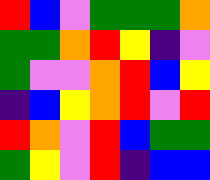[["red", "blue", "violet", "green", "green", "green", "orange"], ["green", "green", "orange", "red", "yellow", "indigo", "violet"], ["green", "violet", "violet", "orange", "red", "blue", "yellow"], ["indigo", "blue", "yellow", "orange", "red", "violet", "red"], ["red", "orange", "violet", "red", "blue", "green", "green"], ["green", "yellow", "violet", "red", "indigo", "blue", "blue"]]